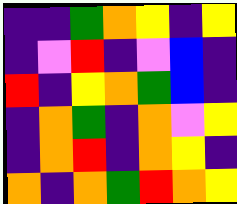[["indigo", "indigo", "green", "orange", "yellow", "indigo", "yellow"], ["indigo", "violet", "red", "indigo", "violet", "blue", "indigo"], ["red", "indigo", "yellow", "orange", "green", "blue", "indigo"], ["indigo", "orange", "green", "indigo", "orange", "violet", "yellow"], ["indigo", "orange", "red", "indigo", "orange", "yellow", "indigo"], ["orange", "indigo", "orange", "green", "red", "orange", "yellow"]]